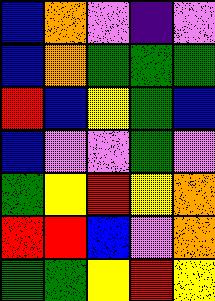[["blue", "orange", "violet", "indigo", "violet"], ["blue", "orange", "green", "green", "green"], ["red", "blue", "yellow", "green", "blue"], ["blue", "violet", "violet", "green", "violet"], ["green", "yellow", "red", "yellow", "orange"], ["red", "red", "blue", "violet", "orange"], ["green", "green", "yellow", "red", "yellow"]]